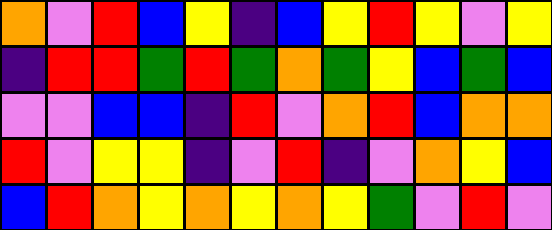[["orange", "violet", "red", "blue", "yellow", "indigo", "blue", "yellow", "red", "yellow", "violet", "yellow"], ["indigo", "red", "red", "green", "red", "green", "orange", "green", "yellow", "blue", "green", "blue"], ["violet", "violet", "blue", "blue", "indigo", "red", "violet", "orange", "red", "blue", "orange", "orange"], ["red", "violet", "yellow", "yellow", "indigo", "violet", "red", "indigo", "violet", "orange", "yellow", "blue"], ["blue", "red", "orange", "yellow", "orange", "yellow", "orange", "yellow", "green", "violet", "red", "violet"]]